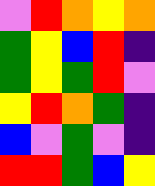[["violet", "red", "orange", "yellow", "orange"], ["green", "yellow", "blue", "red", "indigo"], ["green", "yellow", "green", "red", "violet"], ["yellow", "red", "orange", "green", "indigo"], ["blue", "violet", "green", "violet", "indigo"], ["red", "red", "green", "blue", "yellow"]]